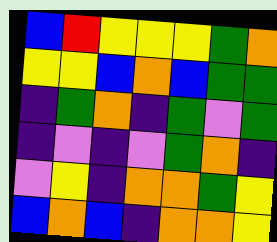[["blue", "red", "yellow", "yellow", "yellow", "green", "orange"], ["yellow", "yellow", "blue", "orange", "blue", "green", "green"], ["indigo", "green", "orange", "indigo", "green", "violet", "green"], ["indigo", "violet", "indigo", "violet", "green", "orange", "indigo"], ["violet", "yellow", "indigo", "orange", "orange", "green", "yellow"], ["blue", "orange", "blue", "indigo", "orange", "orange", "yellow"]]